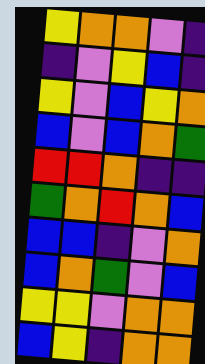[["yellow", "orange", "orange", "violet", "indigo"], ["indigo", "violet", "yellow", "blue", "indigo"], ["yellow", "violet", "blue", "yellow", "orange"], ["blue", "violet", "blue", "orange", "green"], ["red", "red", "orange", "indigo", "indigo"], ["green", "orange", "red", "orange", "blue"], ["blue", "blue", "indigo", "violet", "orange"], ["blue", "orange", "green", "violet", "blue"], ["yellow", "yellow", "violet", "orange", "orange"], ["blue", "yellow", "indigo", "orange", "orange"]]